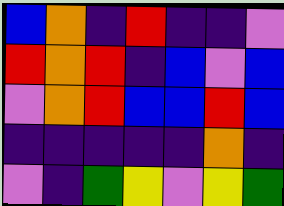[["blue", "orange", "indigo", "red", "indigo", "indigo", "violet"], ["red", "orange", "red", "indigo", "blue", "violet", "blue"], ["violet", "orange", "red", "blue", "blue", "red", "blue"], ["indigo", "indigo", "indigo", "indigo", "indigo", "orange", "indigo"], ["violet", "indigo", "green", "yellow", "violet", "yellow", "green"]]